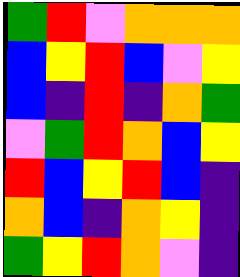[["green", "red", "violet", "orange", "orange", "orange"], ["blue", "yellow", "red", "blue", "violet", "yellow"], ["blue", "indigo", "red", "indigo", "orange", "green"], ["violet", "green", "red", "orange", "blue", "yellow"], ["red", "blue", "yellow", "red", "blue", "indigo"], ["orange", "blue", "indigo", "orange", "yellow", "indigo"], ["green", "yellow", "red", "orange", "violet", "indigo"]]